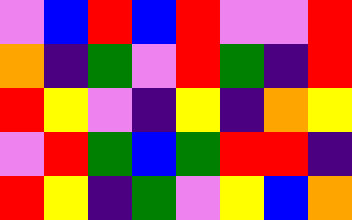[["violet", "blue", "red", "blue", "red", "violet", "violet", "red"], ["orange", "indigo", "green", "violet", "red", "green", "indigo", "red"], ["red", "yellow", "violet", "indigo", "yellow", "indigo", "orange", "yellow"], ["violet", "red", "green", "blue", "green", "red", "red", "indigo"], ["red", "yellow", "indigo", "green", "violet", "yellow", "blue", "orange"]]